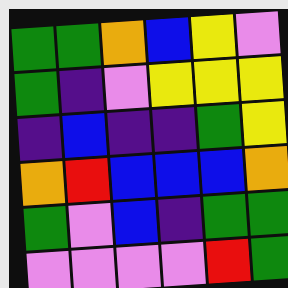[["green", "green", "orange", "blue", "yellow", "violet"], ["green", "indigo", "violet", "yellow", "yellow", "yellow"], ["indigo", "blue", "indigo", "indigo", "green", "yellow"], ["orange", "red", "blue", "blue", "blue", "orange"], ["green", "violet", "blue", "indigo", "green", "green"], ["violet", "violet", "violet", "violet", "red", "green"]]